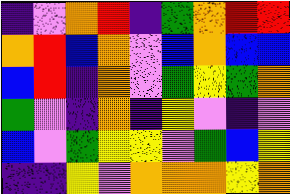[["indigo", "violet", "orange", "red", "indigo", "green", "orange", "red", "red"], ["orange", "red", "blue", "orange", "violet", "blue", "orange", "blue", "blue"], ["blue", "red", "indigo", "orange", "violet", "green", "yellow", "green", "orange"], ["green", "violet", "indigo", "orange", "indigo", "yellow", "violet", "indigo", "violet"], ["blue", "violet", "green", "yellow", "yellow", "violet", "green", "blue", "yellow"], ["indigo", "indigo", "yellow", "violet", "orange", "orange", "orange", "yellow", "orange"]]